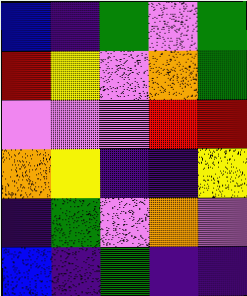[["blue", "indigo", "green", "violet", "green"], ["red", "yellow", "violet", "orange", "green"], ["violet", "violet", "violet", "red", "red"], ["orange", "yellow", "indigo", "indigo", "yellow"], ["indigo", "green", "violet", "orange", "violet"], ["blue", "indigo", "green", "indigo", "indigo"]]